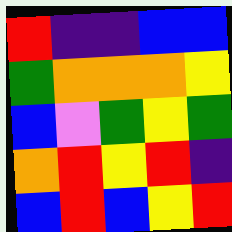[["red", "indigo", "indigo", "blue", "blue"], ["green", "orange", "orange", "orange", "yellow"], ["blue", "violet", "green", "yellow", "green"], ["orange", "red", "yellow", "red", "indigo"], ["blue", "red", "blue", "yellow", "red"]]